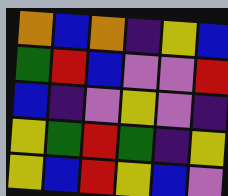[["orange", "blue", "orange", "indigo", "yellow", "blue"], ["green", "red", "blue", "violet", "violet", "red"], ["blue", "indigo", "violet", "yellow", "violet", "indigo"], ["yellow", "green", "red", "green", "indigo", "yellow"], ["yellow", "blue", "red", "yellow", "blue", "violet"]]